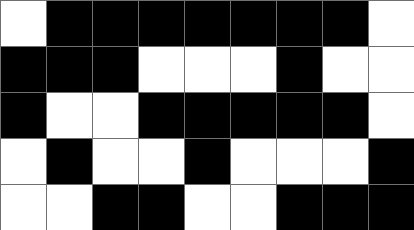[["white", "black", "black", "black", "black", "black", "black", "black", "white"], ["black", "black", "black", "white", "white", "white", "black", "white", "white"], ["black", "white", "white", "black", "black", "black", "black", "black", "white"], ["white", "black", "white", "white", "black", "white", "white", "white", "black"], ["white", "white", "black", "black", "white", "white", "black", "black", "black"]]